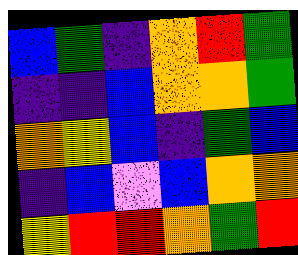[["blue", "green", "indigo", "orange", "red", "green"], ["indigo", "indigo", "blue", "orange", "orange", "green"], ["orange", "yellow", "blue", "indigo", "green", "blue"], ["indigo", "blue", "violet", "blue", "orange", "orange"], ["yellow", "red", "red", "orange", "green", "red"]]